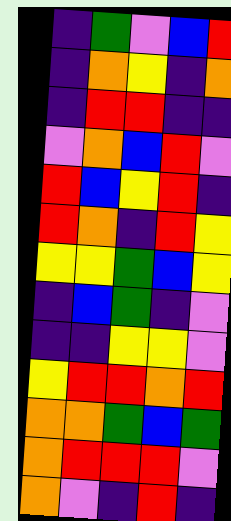[["indigo", "green", "violet", "blue", "red"], ["indigo", "orange", "yellow", "indigo", "orange"], ["indigo", "red", "red", "indigo", "indigo"], ["violet", "orange", "blue", "red", "violet"], ["red", "blue", "yellow", "red", "indigo"], ["red", "orange", "indigo", "red", "yellow"], ["yellow", "yellow", "green", "blue", "yellow"], ["indigo", "blue", "green", "indigo", "violet"], ["indigo", "indigo", "yellow", "yellow", "violet"], ["yellow", "red", "red", "orange", "red"], ["orange", "orange", "green", "blue", "green"], ["orange", "red", "red", "red", "violet"], ["orange", "violet", "indigo", "red", "indigo"]]